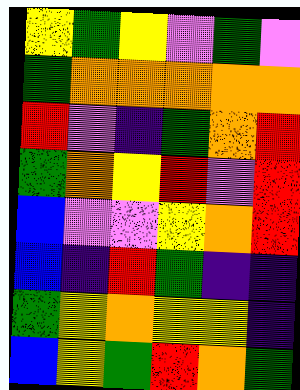[["yellow", "green", "yellow", "violet", "green", "violet"], ["green", "orange", "orange", "orange", "orange", "orange"], ["red", "violet", "indigo", "green", "orange", "red"], ["green", "orange", "yellow", "red", "violet", "red"], ["blue", "violet", "violet", "yellow", "orange", "red"], ["blue", "indigo", "red", "green", "indigo", "indigo"], ["green", "yellow", "orange", "yellow", "yellow", "indigo"], ["blue", "yellow", "green", "red", "orange", "green"]]